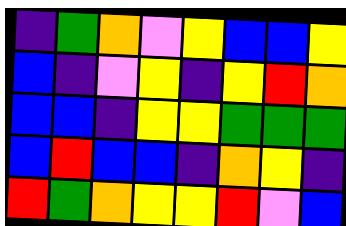[["indigo", "green", "orange", "violet", "yellow", "blue", "blue", "yellow"], ["blue", "indigo", "violet", "yellow", "indigo", "yellow", "red", "orange"], ["blue", "blue", "indigo", "yellow", "yellow", "green", "green", "green"], ["blue", "red", "blue", "blue", "indigo", "orange", "yellow", "indigo"], ["red", "green", "orange", "yellow", "yellow", "red", "violet", "blue"]]